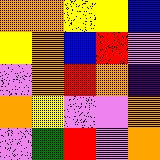[["orange", "orange", "yellow", "yellow", "blue"], ["yellow", "orange", "blue", "red", "violet"], ["violet", "orange", "red", "orange", "indigo"], ["orange", "yellow", "violet", "violet", "orange"], ["violet", "green", "red", "violet", "orange"]]